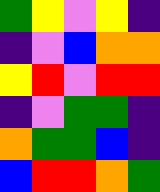[["green", "yellow", "violet", "yellow", "indigo"], ["indigo", "violet", "blue", "orange", "orange"], ["yellow", "red", "violet", "red", "red"], ["indigo", "violet", "green", "green", "indigo"], ["orange", "green", "green", "blue", "indigo"], ["blue", "red", "red", "orange", "green"]]